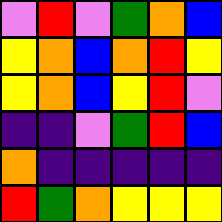[["violet", "red", "violet", "green", "orange", "blue"], ["yellow", "orange", "blue", "orange", "red", "yellow"], ["yellow", "orange", "blue", "yellow", "red", "violet"], ["indigo", "indigo", "violet", "green", "red", "blue"], ["orange", "indigo", "indigo", "indigo", "indigo", "indigo"], ["red", "green", "orange", "yellow", "yellow", "yellow"]]